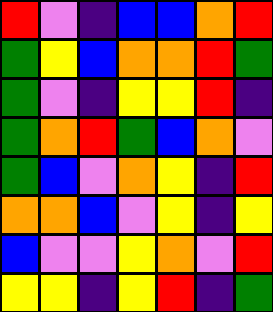[["red", "violet", "indigo", "blue", "blue", "orange", "red"], ["green", "yellow", "blue", "orange", "orange", "red", "green"], ["green", "violet", "indigo", "yellow", "yellow", "red", "indigo"], ["green", "orange", "red", "green", "blue", "orange", "violet"], ["green", "blue", "violet", "orange", "yellow", "indigo", "red"], ["orange", "orange", "blue", "violet", "yellow", "indigo", "yellow"], ["blue", "violet", "violet", "yellow", "orange", "violet", "red"], ["yellow", "yellow", "indigo", "yellow", "red", "indigo", "green"]]